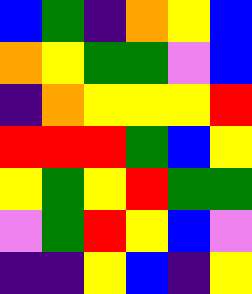[["blue", "green", "indigo", "orange", "yellow", "blue"], ["orange", "yellow", "green", "green", "violet", "blue"], ["indigo", "orange", "yellow", "yellow", "yellow", "red"], ["red", "red", "red", "green", "blue", "yellow"], ["yellow", "green", "yellow", "red", "green", "green"], ["violet", "green", "red", "yellow", "blue", "violet"], ["indigo", "indigo", "yellow", "blue", "indigo", "yellow"]]